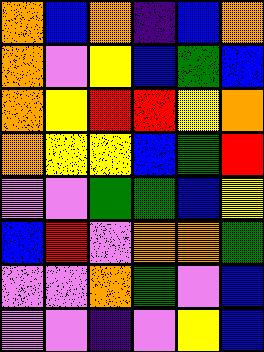[["orange", "blue", "orange", "indigo", "blue", "orange"], ["orange", "violet", "yellow", "blue", "green", "blue"], ["orange", "yellow", "red", "red", "yellow", "orange"], ["orange", "yellow", "yellow", "blue", "green", "red"], ["violet", "violet", "green", "green", "blue", "yellow"], ["blue", "red", "violet", "orange", "orange", "green"], ["violet", "violet", "orange", "green", "violet", "blue"], ["violet", "violet", "indigo", "violet", "yellow", "blue"]]